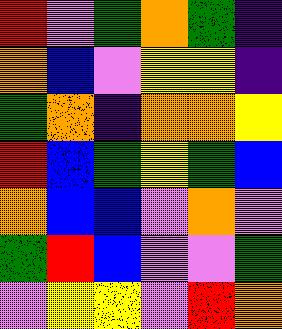[["red", "violet", "green", "orange", "green", "indigo"], ["orange", "blue", "violet", "yellow", "yellow", "indigo"], ["green", "orange", "indigo", "orange", "orange", "yellow"], ["red", "blue", "green", "yellow", "green", "blue"], ["orange", "blue", "blue", "violet", "orange", "violet"], ["green", "red", "blue", "violet", "violet", "green"], ["violet", "yellow", "yellow", "violet", "red", "orange"]]